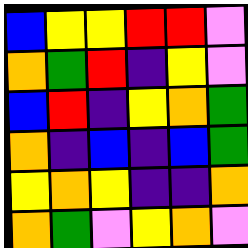[["blue", "yellow", "yellow", "red", "red", "violet"], ["orange", "green", "red", "indigo", "yellow", "violet"], ["blue", "red", "indigo", "yellow", "orange", "green"], ["orange", "indigo", "blue", "indigo", "blue", "green"], ["yellow", "orange", "yellow", "indigo", "indigo", "orange"], ["orange", "green", "violet", "yellow", "orange", "violet"]]